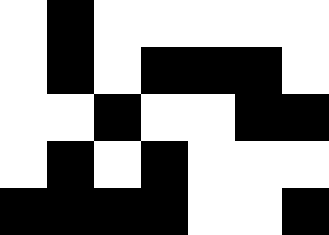[["white", "black", "white", "white", "white", "white", "white"], ["white", "black", "white", "black", "black", "black", "white"], ["white", "white", "black", "white", "white", "black", "black"], ["white", "black", "white", "black", "white", "white", "white"], ["black", "black", "black", "black", "white", "white", "black"]]